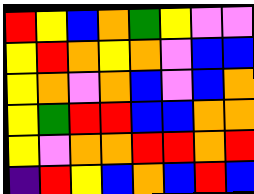[["red", "yellow", "blue", "orange", "green", "yellow", "violet", "violet"], ["yellow", "red", "orange", "yellow", "orange", "violet", "blue", "blue"], ["yellow", "orange", "violet", "orange", "blue", "violet", "blue", "orange"], ["yellow", "green", "red", "red", "blue", "blue", "orange", "orange"], ["yellow", "violet", "orange", "orange", "red", "red", "orange", "red"], ["indigo", "red", "yellow", "blue", "orange", "blue", "red", "blue"]]